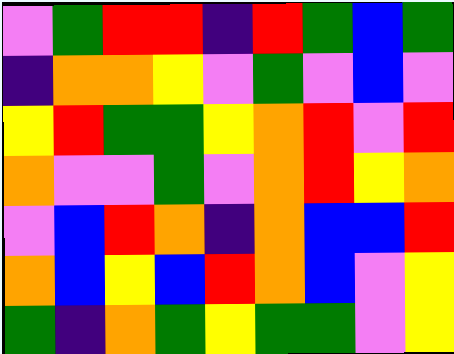[["violet", "green", "red", "red", "indigo", "red", "green", "blue", "green"], ["indigo", "orange", "orange", "yellow", "violet", "green", "violet", "blue", "violet"], ["yellow", "red", "green", "green", "yellow", "orange", "red", "violet", "red"], ["orange", "violet", "violet", "green", "violet", "orange", "red", "yellow", "orange"], ["violet", "blue", "red", "orange", "indigo", "orange", "blue", "blue", "red"], ["orange", "blue", "yellow", "blue", "red", "orange", "blue", "violet", "yellow"], ["green", "indigo", "orange", "green", "yellow", "green", "green", "violet", "yellow"]]